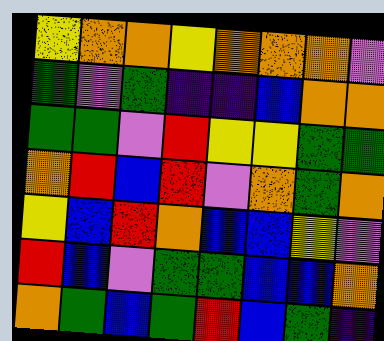[["yellow", "orange", "orange", "yellow", "orange", "orange", "orange", "violet"], ["green", "violet", "green", "indigo", "indigo", "blue", "orange", "orange"], ["green", "green", "violet", "red", "yellow", "yellow", "green", "green"], ["orange", "red", "blue", "red", "violet", "orange", "green", "orange"], ["yellow", "blue", "red", "orange", "blue", "blue", "yellow", "violet"], ["red", "blue", "violet", "green", "green", "blue", "blue", "orange"], ["orange", "green", "blue", "green", "red", "blue", "green", "indigo"]]